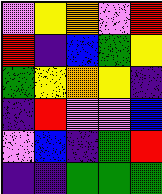[["violet", "yellow", "orange", "violet", "red"], ["red", "indigo", "blue", "green", "yellow"], ["green", "yellow", "orange", "yellow", "indigo"], ["indigo", "red", "violet", "violet", "blue"], ["violet", "blue", "indigo", "green", "red"], ["indigo", "indigo", "green", "green", "green"]]